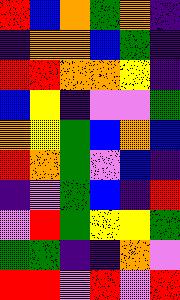[["red", "blue", "orange", "green", "orange", "indigo"], ["indigo", "orange", "orange", "blue", "green", "indigo"], ["red", "red", "orange", "orange", "yellow", "indigo"], ["blue", "yellow", "indigo", "violet", "violet", "green"], ["orange", "yellow", "green", "blue", "orange", "blue"], ["red", "orange", "green", "violet", "blue", "indigo"], ["indigo", "violet", "green", "blue", "indigo", "red"], ["violet", "red", "green", "yellow", "yellow", "green"], ["green", "green", "indigo", "indigo", "orange", "violet"], ["red", "red", "violet", "red", "violet", "red"]]